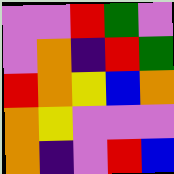[["violet", "violet", "red", "green", "violet"], ["violet", "orange", "indigo", "red", "green"], ["red", "orange", "yellow", "blue", "orange"], ["orange", "yellow", "violet", "violet", "violet"], ["orange", "indigo", "violet", "red", "blue"]]